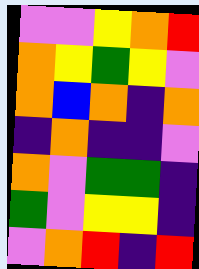[["violet", "violet", "yellow", "orange", "red"], ["orange", "yellow", "green", "yellow", "violet"], ["orange", "blue", "orange", "indigo", "orange"], ["indigo", "orange", "indigo", "indigo", "violet"], ["orange", "violet", "green", "green", "indigo"], ["green", "violet", "yellow", "yellow", "indigo"], ["violet", "orange", "red", "indigo", "red"]]